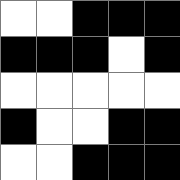[["white", "white", "black", "black", "black"], ["black", "black", "black", "white", "black"], ["white", "white", "white", "white", "white"], ["black", "white", "white", "black", "black"], ["white", "white", "black", "black", "black"]]